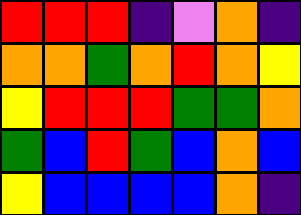[["red", "red", "red", "indigo", "violet", "orange", "indigo"], ["orange", "orange", "green", "orange", "red", "orange", "yellow"], ["yellow", "red", "red", "red", "green", "green", "orange"], ["green", "blue", "red", "green", "blue", "orange", "blue"], ["yellow", "blue", "blue", "blue", "blue", "orange", "indigo"]]